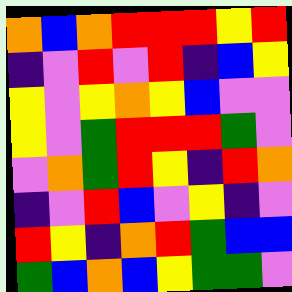[["orange", "blue", "orange", "red", "red", "red", "yellow", "red"], ["indigo", "violet", "red", "violet", "red", "indigo", "blue", "yellow"], ["yellow", "violet", "yellow", "orange", "yellow", "blue", "violet", "violet"], ["yellow", "violet", "green", "red", "red", "red", "green", "violet"], ["violet", "orange", "green", "red", "yellow", "indigo", "red", "orange"], ["indigo", "violet", "red", "blue", "violet", "yellow", "indigo", "violet"], ["red", "yellow", "indigo", "orange", "red", "green", "blue", "blue"], ["green", "blue", "orange", "blue", "yellow", "green", "green", "violet"]]